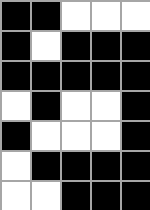[["black", "black", "white", "white", "white"], ["black", "white", "black", "black", "black"], ["black", "black", "black", "black", "black"], ["white", "black", "white", "white", "black"], ["black", "white", "white", "white", "black"], ["white", "black", "black", "black", "black"], ["white", "white", "black", "black", "black"]]